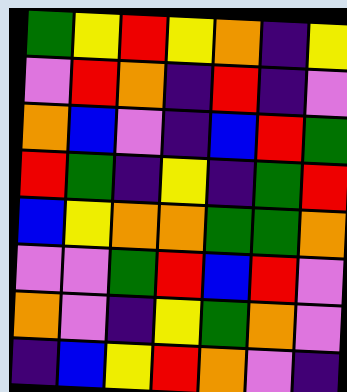[["green", "yellow", "red", "yellow", "orange", "indigo", "yellow"], ["violet", "red", "orange", "indigo", "red", "indigo", "violet"], ["orange", "blue", "violet", "indigo", "blue", "red", "green"], ["red", "green", "indigo", "yellow", "indigo", "green", "red"], ["blue", "yellow", "orange", "orange", "green", "green", "orange"], ["violet", "violet", "green", "red", "blue", "red", "violet"], ["orange", "violet", "indigo", "yellow", "green", "orange", "violet"], ["indigo", "blue", "yellow", "red", "orange", "violet", "indigo"]]